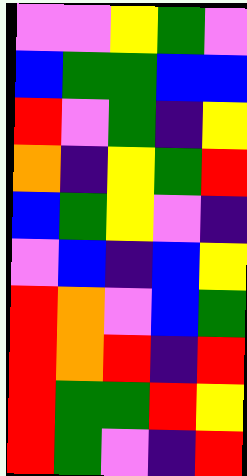[["violet", "violet", "yellow", "green", "violet"], ["blue", "green", "green", "blue", "blue"], ["red", "violet", "green", "indigo", "yellow"], ["orange", "indigo", "yellow", "green", "red"], ["blue", "green", "yellow", "violet", "indigo"], ["violet", "blue", "indigo", "blue", "yellow"], ["red", "orange", "violet", "blue", "green"], ["red", "orange", "red", "indigo", "red"], ["red", "green", "green", "red", "yellow"], ["red", "green", "violet", "indigo", "red"]]